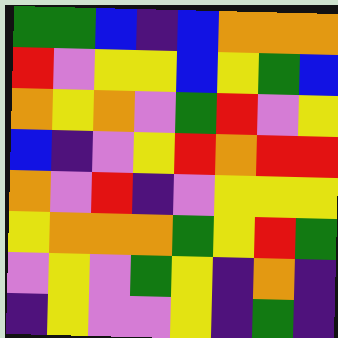[["green", "green", "blue", "indigo", "blue", "orange", "orange", "orange"], ["red", "violet", "yellow", "yellow", "blue", "yellow", "green", "blue"], ["orange", "yellow", "orange", "violet", "green", "red", "violet", "yellow"], ["blue", "indigo", "violet", "yellow", "red", "orange", "red", "red"], ["orange", "violet", "red", "indigo", "violet", "yellow", "yellow", "yellow"], ["yellow", "orange", "orange", "orange", "green", "yellow", "red", "green"], ["violet", "yellow", "violet", "green", "yellow", "indigo", "orange", "indigo"], ["indigo", "yellow", "violet", "violet", "yellow", "indigo", "green", "indigo"]]